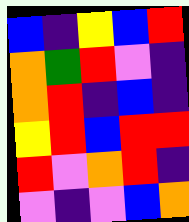[["blue", "indigo", "yellow", "blue", "red"], ["orange", "green", "red", "violet", "indigo"], ["orange", "red", "indigo", "blue", "indigo"], ["yellow", "red", "blue", "red", "red"], ["red", "violet", "orange", "red", "indigo"], ["violet", "indigo", "violet", "blue", "orange"]]